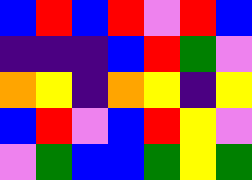[["blue", "red", "blue", "red", "violet", "red", "blue"], ["indigo", "indigo", "indigo", "blue", "red", "green", "violet"], ["orange", "yellow", "indigo", "orange", "yellow", "indigo", "yellow"], ["blue", "red", "violet", "blue", "red", "yellow", "violet"], ["violet", "green", "blue", "blue", "green", "yellow", "green"]]